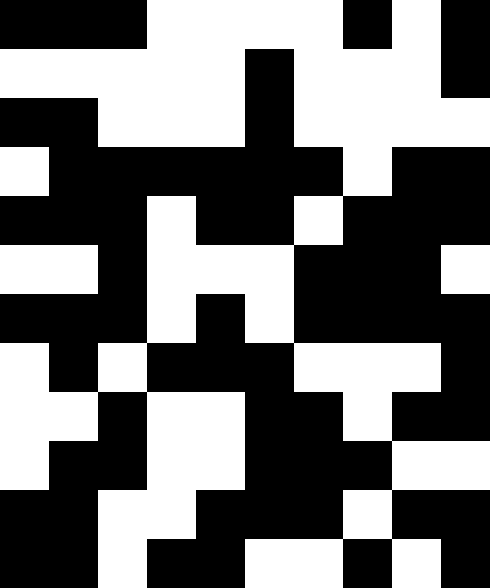[["black", "black", "black", "white", "white", "white", "white", "black", "white", "black"], ["white", "white", "white", "white", "white", "black", "white", "white", "white", "black"], ["black", "black", "white", "white", "white", "black", "white", "white", "white", "white"], ["white", "black", "black", "black", "black", "black", "black", "white", "black", "black"], ["black", "black", "black", "white", "black", "black", "white", "black", "black", "black"], ["white", "white", "black", "white", "white", "white", "black", "black", "black", "white"], ["black", "black", "black", "white", "black", "white", "black", "black", "black", "black"], ["white", "black", "white", "black", "black", "black", "white", "white", "white", "black"], ["white", "white", "black", "white", "white", "black", "black", "white", "black", "black"], ["white", "black", "black", "white", "white", "black", "black", "black", "white", "white"], ["black", "black", "white", "white", "black", "black", "black", "white", "black", "black"], ["black", "black", "white", "black", "black", "white", "white", "black", "white", "black"]]